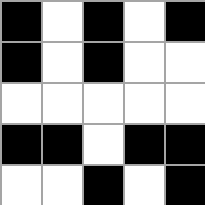[["black", "white", "black", "white", "black"], ["black", "white", "black", "white", "white"], ["white", "white", "white", "white", "white"], ["black", "black", "white", "black", "black"], ["white", "white", "black", "white", "black"]]